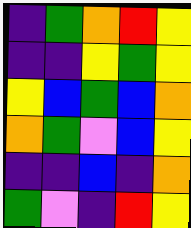[["indigo", "green", "orange", "red", "yellow"], ["indigo", "indigo", "yellow", "green", "yellow"], ["yellow", "blue", "green", "blue", "orange"], ["orange", "green", "violet", "blue", "yellow"], ["indigo", "indigo", "blue", "indigo", "orange"], ["green", "violet", "indigo", "red", "yellow"]]